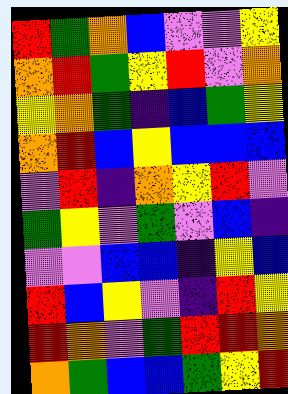[["red", "green", "orange", "blue", "violet", "violet", "yellow"], ["orange", "red", "green", "yellow", "red", "violet", "orange"], ["yellow", "orange", "green", "indigo", "blue", "green", "yellow"], ["orange", "red", "blue", "yellow", "blue", "blue", "blue"], ["violet", "red", "indigo", "orange", "yellow", "red", "violet"], ["green", "yellow", "violet", "green", "violet", "blue", "indigo"], ["violet", "violet", "blue", "blue", "indigo", "yellow", "blue"], ["red", "blue", "yellow", "violet", "indigo", "red", "yellow"], ["red", "orange", "violet", "green", "red", "red", "orange"], ["orange", "green", "blue", "blue", "green", "yellow", "red"]]